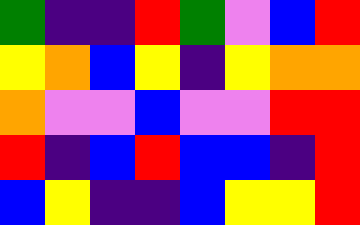[["green", "indigo", "indigo", "red", "green", "violet", "blue", "red"], ["yellow", "orange", "blue", "yellow", "indigo", "yellow", "orange", "orange"], ["orange", "violet", "violet", "blue", "violet", "violet", "red", "red"], ["red", "indigo", "blue", "red", "blue", "blue", "indigo", "red"], ["blue", "yellow", "indigo", "indigo", "blue", "yellow", "yellow", "red"]]